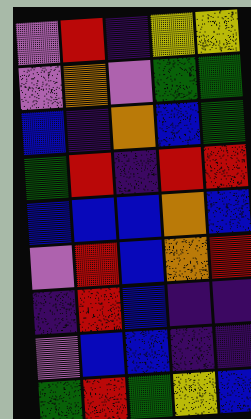[["violet", "red", "indigo", "yellow", "yellow"], ["violet", "orange", "violet", "green", "green"], ["blue", "indigo", "orange", "blue", "green"], ["green", "red", "indigo", "red", "red"], ["blue", "blue", "blue", "orange", "blue"], ["violet", "red", "blue", "orange", "red"], ["indigo", "red", "blue", "indigo", "indigo"], ["violet", "blue", "blue", "indigo", "indigo"], ["green", "red", "green", "yellow", "blue"]]